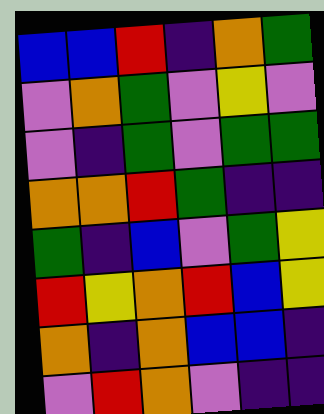[["blue", "blue", "red", "indigo", "orange", "green"], ["violet", "orange", "green", "violet", "yellow", "violet"], ["violet", "indigo", "green", "violet", "green", "green"], ["orange", "orange", "red", "green", "indigo", "indigo"], ["green", "indigo", "blue", "violet", "green", "yellow"], ["red", "yellow", "orange", "red", "blue", "yellow"], ["orange", "indigo", "orange", "blue", "blue", "indigo"], ["violet", "red", "orange", "violet", "indigo", "indigo"]]